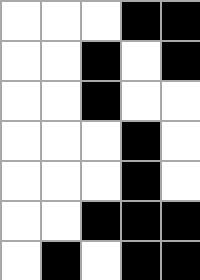[["white", "white", "white", "black", "black"], ["white", "white", "black", "white", "black"], ["white", "white", "black", "white", "white"], ["white", "white", "white", "black", "white"], ["white", "white", "white", "black", "white"], ["white", "white", "black", "black", "black"], ["white", "black", "white", "black", "black"]]